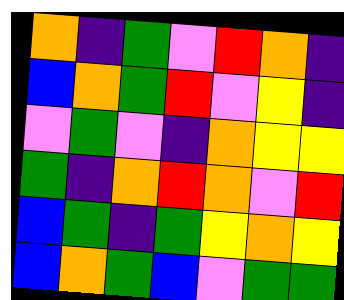[["orange", "indigo", "green", "violet", "red", "orange", "indigo"], ["blue", "orange", "green", "red", "violet", "yellow", "indigo"], ["violet", "green", "violet", "indigo", "orange", "yellow", "yellow"], ["green", "indigo", "orange", "red", "orange", "violet", "red"], ["blue", "green", "indigo", "green", "yellow", "orange", "yellow"], ["blue", "orange", "green", "blue", "violet", "green", "green"]]